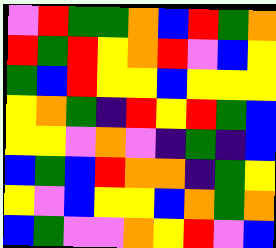[["violet", "red", "green", "green", "orange", "blue", "red", "green", "orange"], ["red", "green", "red", "yellow", "orange", "red", "violet", "blue", "yellow"], ["green", "blue", "red", "yellow", "yellow", "blue", "yellow", "yellow", "yellow"], ["yellow", "orange", "green", "indigo", "red", "yellow", "red", "green", "blue"], ["yellow", "yellow", "violet", "orange", "violet", "indigo", "green", "indigo", "blue"], ["blue", "green", "blue", "red", "orange", "orange", "indigo", "green", "yellow"], ["yellow", "violet", "blue", "yellow", "yellow", "blue", "orange", "green", "orange"], ["blue", "green", "violet", "violet", "orange", "yellow", "red", "violet", "blue"]]